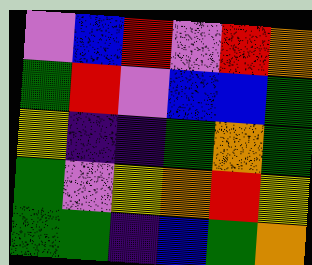[["violet", "blue", "red", "violet", "red", "orange"], ["green", "red", "violet", "blue", "blue", "green"], ["yellow", "indigo", "indigo", "green", "orange", "green"], ["green", "violet", "yellow", "orange", "red", "yellow"], ["green", "green", "indigo", "blue", "green", "orange"]]